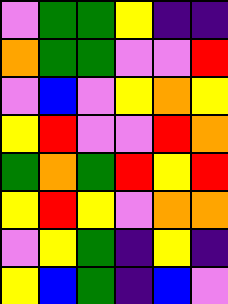[["violet", "green", "green", "yellow", "indigo", "indigo"], ["orange", "green", "green", "violet", "violet", "red"], ["violet", "blue", "violet", "yellow", "orange", "yellow"], ["yellow", "red", "violet", "violet", "red", "orange"], ["green", "orange", "green", "red", "yellow", "red"], ["yellow", "red", "yellow", "violet", "orange", "orange"], ["violet", "yellow", "green", "indigo", "yellow", "indigo"], ["yellow", "blue", "green", "indigo", "blue", "violet"]]